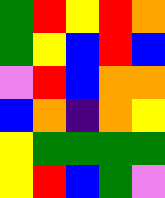[["green", "red", "yellow", "red", "orange"], ["green", "yellow", "blue", "red", "blue"], ["violet", "red", "blue", "orange", "orange"], ["blue", "orange", "indigo", "orange", "yellow"], ["yellow", "green", "green", "green", "green"], ["yellow", "red", "blue", "green", "violet"]]